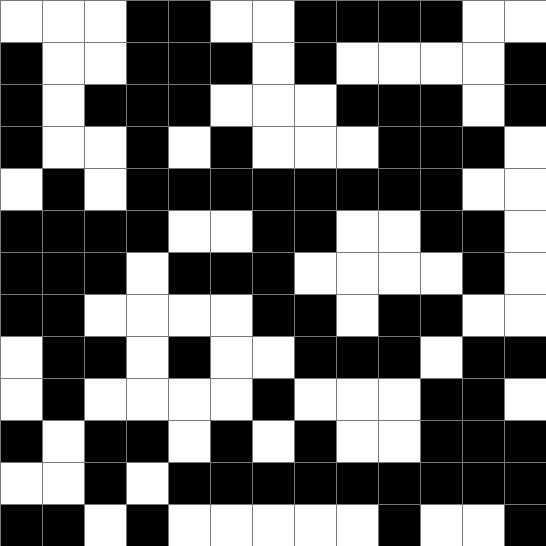[["white", "white", "white", "black", "black", "white", "white", "black", "black", "black", "black", "white", "white"], ["black", "white", "white", "black", "black", "black", "white", "black", "white", "white", "white", "white", "black"], ["black", "white", "black", "black", "black", "white", "white", "white", "black", "black", "black", "white", "black"], ["black", "white", "white", "black", "white", "black", "white", "white", "white", "black", "black", "black", "white"], ["white", "black", "white", "black", "black", "black", "black", "black", "black", "black", "black", "white", "white"], ["black", "black", "black", "black", "white", "white", "black", "black", "white", "white", "black", "black", "white"], ["black", "black", "black", "white", "black", "black", "black", "white", "white", "white", "white", "black", "white"], ["black", "black", "white", "white", "white", "white", "black", "black", "white", "black", "black", "white", "white"], ["white", "black", "black", "white", "black", "white", "white", "black", "black", "black", "white", "black", "black"], ["white", "black", "white", "white", "white", "white", "black", "white", "white", "white", "black", "black", "white"], ["black", "white", "black", "black", "white", "black", "white", "black", "white", "white", "black", "black", "black"], ["white", "white", "black", "white", "black", "black", "black", "black", "black", "black", "black", "black", "black"], ["black", "black", "white", "black", "white", "white", "white", "white", "white", "black", "white", "white", "black"]]